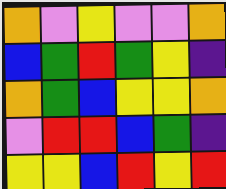[["orange", "violet", "yellow", "violet", "violet", "orange"], ["blue", "green", "red", "green", "yellow", "indigo"], ["orange", "green", "blue", "yellow", "yellow", "orange"], ["violet", "red", "red", "blue", "green", "indigo"], ["yellow", "yellow", "blue", "red", "yellow", "red"]]